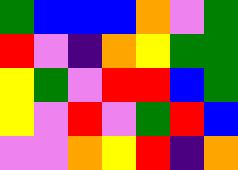[["green", "blue", "blue", "blue", "orange", "violet", "green"], ["red", "violet", "indigo", "orange", "yellow", "green", "green"], ["yellow", "green", "violet", "red", "red", "blue", "green"], ["yellow", "violet", "red", "violet", "green", "red", "blue"], ["violet", "violet", "orange", "yellow", "red", "indigo", "orange"]]